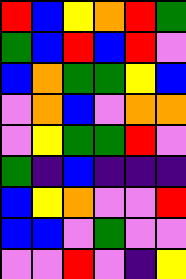[["red", "blue", "yellow", "orange", "red", "green"], ["green", "blue", "red", "blue", "red", "violet"], ["blue", "orange", "green", "green", "yellow", "blue"], ["violet", "orange", "blue", "violet", "orange", "orange"], ["violet", "yellow", "green", "green", "red", "violet"], ["green", "indigo", "blue", "indigo", "indigo", "indigo"], ["blue", "yellow", "orange", "violet", "violet", "red"], ["blue", "blue", "violet", "green", "violet", "violet"], ["violet", "violet", "red", "violet", "indigo", "yellow"]]